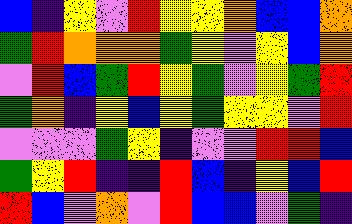[["blue", "indigo", "yellow", "violet", "red", "yellow", "yellow", "orange", "blue", "blue", "orange"], ["green", "red", "orange", "orange", "orange", "green", "yellow", "violet", "yellow", "blue", "orange"], ["violet", "red", "blue", "green", "red", "yellow", "green", "violet", "yellow", "green", "red"], ["green", "orange", "indigo", "yellow", "blue", "yellow", "green", "yellow", "yellow", "violet", "red"], ["violet", "violet", "violet", "green", "yellow", "indigo", "violet", "violet", "red", "red", "blue"], ["green", "yellow", "red", "indigo", "indigo", "red", "blue", "indigo", "yellow", "blue", "red"], ["red", "blue", "violet", "orange", "violet", "red", "blue", "blue", "violet", "green", "indigo"]]